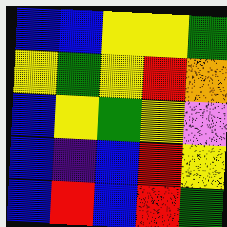[["blue", "blue", "yellow", "yellow", "green"], ["yellow", "green", "yellow", "red", "orange"], ["blue", "yellow", "green", "yellow", "violet"], ["blue", "indigo", "blue", "red", "yellow"], ["blue", "red", "blue", "red", "green"]]